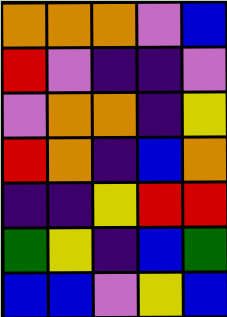[["orange", "orange", "orange", "violet", "blue"], ["red", "violet", "indigo", "indigo", "violet"], ["violet", "orange", "orange", "indigo", "yellow"], ["red", "orange", "indigo", "blue", "orange"], ["indigo", "indigo", "yellow", "red", "red"], ["green", "yellow", "indigo", "blue", "green"], ["blue", "blue", "violet", "yellow", "blue"]]